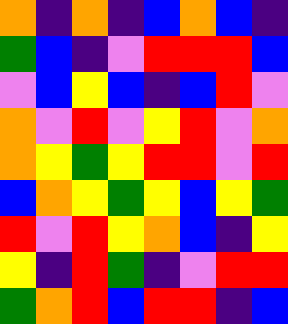[["orange", "indigo", "orange", "indigo", "blue", "orange", "blue", "indigo"], ["green", "blue", "indigo", "violet", "red", "red", "red", "blue"], ["violet", "blue", "yellow", "blue", "indigo", "blue", "red", "violet"], ["orange", "violet", "red", "violet", "yellow", "red", "violet", "orange"], ["orange", "yellow", "green", "yellow", "red", "red", "violet", "red"], ["blue", "orange", "yellow", "green", "yellow", "blue", "yellow", "green"], ["red", "violet", "red", "yellow", "orange", "blue", "indigo", "yellow"], ["yellow", "indigo", "red", "green", "indigo", "violet", "red", "red"], ["green", "orange", "red", "blue", "red", "red", "indigo", "blue"]]